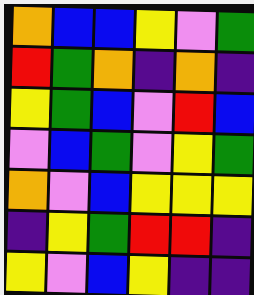[["orange", "blue", "blue", "yellow", "violet", "green"], ["red", "green", "orange", "indigo", "orange", "indigo"], ["yellow", "green", "blue", "violet", "red", "blue"], ["violet", "blue", "green", "violet", "yellow", "green"], ["orange", "violet", "blue", "yellow", "yellow", "yellow"], ["indigo", "yellow", "green", "red", "red", "indigo"], ["yellow", "violet", "blue", "yellow", "indigo", "indigo"]]